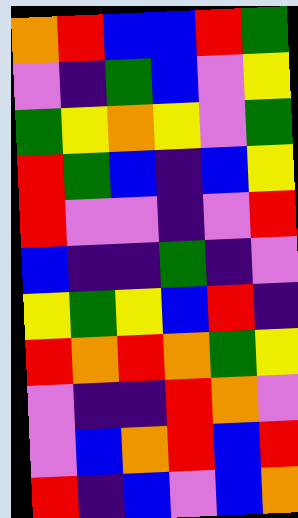[["orange", "red", "blue", "blue", "red", "green"], ["violet", "indigo", "green", "blue", "violet", "yellow"], ["green", "yellow", "orange", "yellow", "violet", "green"], ["red", "green", "blue", "indigo", "blue", "yellow"], ["red", "violet", "violet", "indigo", "violet", "red"], ["blue", "indigo", "indigo", "green", "indigo", "violet"], ["yellow", "green", "yellow", "blue", "red", "indigo"], ["red", "orange", "red", "orange", "green", "yellow"], ["violet", "indigo", "indigo", "red", "orange", "violet"], ["violet", "blue", "orange", "red", "blue", "red"], ["red", "indigo", "blue", "violet", "blue", "orange"]]